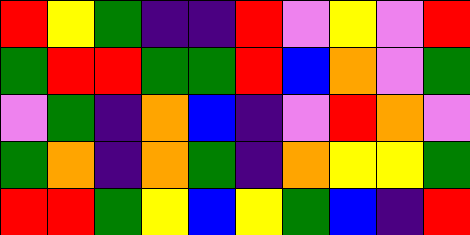[["red", "yellow", "green", "indigo", "indigo", "red", "violet", "yellow", "violet", "red"], ["green", "red", "red", "green", "green", "red", "blue", "orange", "violet", "green"], ["violet", "green", "indigo", "orange", "blue", "indigo", "violet", "red", "orange", "violet"], ["green", "orange", "indigo", "orange", "green", "indigo", "orange", "yellow", "yellow", "green"], ["red", "red", "green", "yellow", "blue", "yellow", "green", "blue", "indigo", "red"]]